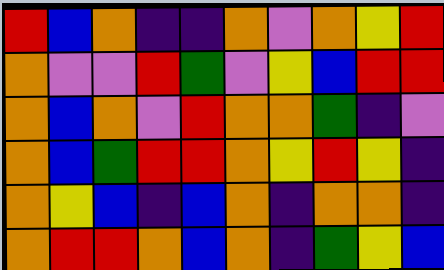[["red", "blue", "orange", "indigo", "indigo", "orange", "violet", "orange", "yellow", "red"], ["orange", "violet", "violet", "red", "green", "violet", "yellow", "blue", "red", "red"], ["orange", "blue", "orange", "violet", "red", "orange", "orange", "green", "indigo", "violet"], ["orange", "blue", "green", "red", "red", "orange", "yellow", "red", "yellow", "indigo"], ["orange", "yellow", "blue", "indigo", "blue", "orange", "indigo", "orange", "orange", "indigo"], ["orange", "red", "red", "orange", "blue", "orange", "indigo", "green", "yellow", "blue"]]